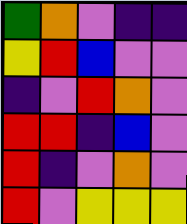[["green", "orange", "violet", "indigo", "indigo"], ["yellow", "red", "blue", "violet", "violet"], ["indigo", "violet", "red", "orange", "violet"], ["red", "red", "indigo", "blue", "violet"], ["red", "indigo", "violet", "orange", "violet"], ["red", "violet", "yellow", "yellow", "yellow"]]